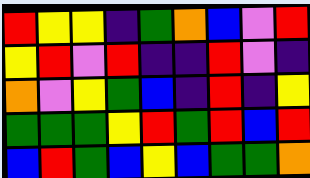[["red", "yellow", "yellow", "indigo", "green", "orange", "blue", "violet", "red"], ["yellow", "red", "violet", "red", "indigo", "indigo", "red", "violet", "indigo"], ["orange", "violet", "yellow", "green", "blue", "indigo", "red", "indigo", "yellow"], ["green", "green", "green", "yellow", "red", "green", "red", "blue", "red"], ["blue", "red", "green", "blue", "yellow", "blue", "green", "green", "orange"]]